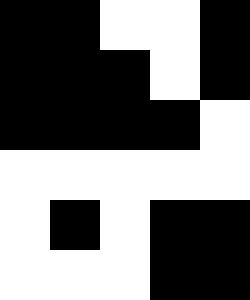[["black", "black", "white", "white", "black"], ["black", "black", "black", "white", "black"], ["black", "black", "black", "black", "white"], ["white", "white", "white", "white", "white"], ["white", "black", "white", "black", "black"], ["white", "white", "white", "black", "black"]]